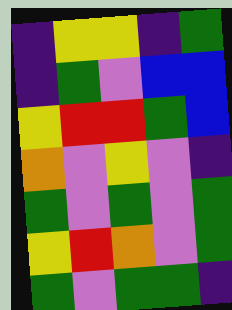[["indigo", "yellow", "yellow", "indigo", "green"], ["indigo", "green", "violet", "blue", "blue"], ["yellow", "red", "red", "green", "blue"], ["orange", "violet", "yellow", "violet", "indigo"], ["green", "violet", "green", "violet", "green"], ["yellow", "red", "orange", "violet", "green"], ["green", "violet", "green", "green", "indigo"]]